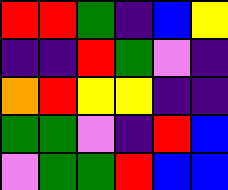[["red", "red", "green", "indigo", "blue", "yellow"], ["indigo", "indigo", "red", "green", "violet", "indigo"], ["orange", "red", "yellow", "yellow", "indigo", "indigo"], ["green", "green", "violet", "indigo", "red", "blue"], ["violet", "green", "green", "red", "blue", "blue"]]